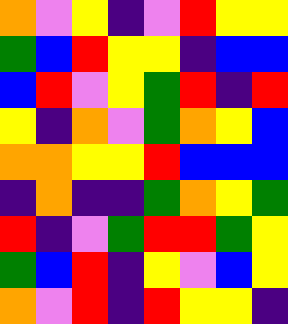[["orange", "violet", "yellow", "indigo", "violet", "red", "yellow", "yellow"], ["green", "blue", "red", "yellow", "yellow", "indigo", "blue", "blue"], ["blue", "red", "violet", "yellow", "green", "red", "indigo", "red"], ["yellow", "indigo", "orange", "violet", "green", "orange", "yellow", "blue"], ["orange", "orange", "yellow", "yellow", "red", "blue", "blue", "blue"], ["indigo", "orange", "indigo", "indigo", "green", "orange", "yellow", "green"], ["red", "indigo", "violet", "green", "red", "red", "green", "yellow"], ["green", "blue", "red", "indigo", "yellow", "violet", "blue", "yellow"], ["orange", "violet", "red", "indigo", "red", "yellow", "yellow", "indigo"]]